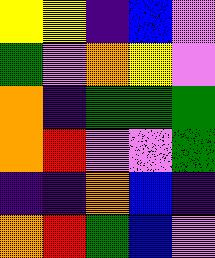[["yellow", "yellow", "indigo", "blue", "violet"], ["green", "violet", "orange", "yellow", "violet"], ["orange", "indigo", "green", "green", "green"], ["orange", "red", "violet", "violet", "green"], ["indigo", "indigo", "orange", "blue", "indigo"], ["orange", "red", "green", "blue", "violet"]]